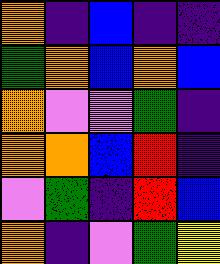[["orange", "indigo", "blue", "indigo", "indigo"], ["green", "orange", "blue", "orange", "blue"], ["orange", "violet", "violet", "green", "indigo"], ["orange", "orange", "blue", "red", "indigo"], ["violet", "green", "indigo", "red", "blue"], ["orange", "indigo", "violet", "green", "yellow"]]